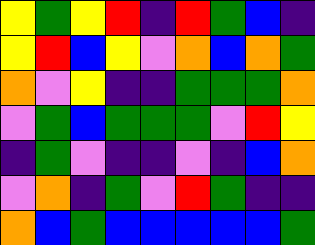[["yellow", "green", "yellow", "red", "indigo", "red", "green", "blue", "indigo"], ["yellow", "red", "blue", "yellow", "violet", "orange", "blue", "orange", "green"], ["orange", "violet", "yellow", "indigo", "indigo", "green", "green", "green", "orange"], ["violet", "green", "blue", "green", "green", "green", "violet", "red", "yellow"], ["indigo", "green", "violet", "indigo", "indigo", "violet", "indigo", "blue", "orange"], ["violet", "orange", "indigo", "green", "violet", "red", "green", "indigo", "indigo"], ["orange", "blue", "green", "blue", "blue", "blue", "blue", "blue", "green"]]